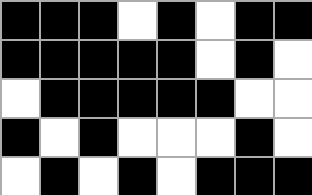[["black", "black", "black", "white", "black", "white", "black", "black"], ["black", "black", "black", "black", "black", "white", "black", "white"], ["white", "black", "black", "black", "black", "black", "white", "white"], ["black", "white", "black", "white", "white", "white", "black", "white"], ["white", "black", "white", "black", "white", "black", "black", "black"]]